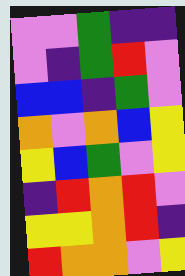[["violet", "violet", "green", "indigo", "indigo"], ["violet", "indigo", "green", "red", "violet"], ["blue", "blue", "indigo", "green", "violet"], ["orange", "violet", "orange", "blue", "yellow"], ["yellow", "blue", "green", "violet", "yellow"], ["indigo", "red", "orange", "red", "violet"], ["yellow", "yellow", "orange", "red", "indigo"], ["red", "orange", "orange", "violet", "yellow"]]